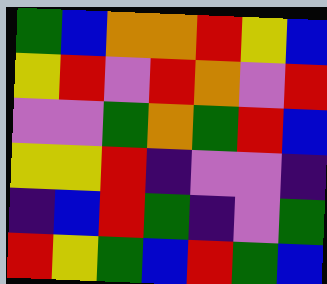[["green", "blue", "orange", "orange", "red", "yellow", "blue"], ["yellow", "red", "violet", "red", "orange", "violet", "red"], ["violet", "violet", "green", "orange", "green", "red", "blue"], ["yellow", "yellow", "red", "indigo", "violet", "violet", "indigo"], ["indigo", "blue", "red", "green", "indigo", "violet", "green"], ["red", "yellow", "green", "blue", "red", "green", "blue"]]